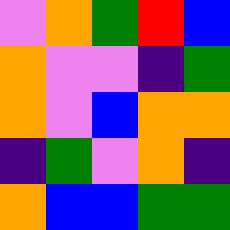[["violet", "orange", "green", "red", "blue"], ["orange", "violet", "violet", "indigo", "green"], ["orange", "violet", "blue", "orange", "orange"], ["indigo", "green", "violet", "orange", "indigo"], ["orange", "blue", "blue", "green", "green"]]